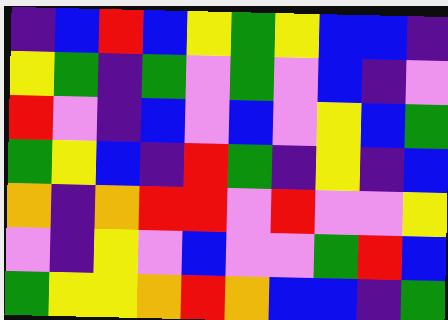[["indigo", "blue", "red", "blue", "yellow", "green", "yellow", "blue", "blue", "indigo"], ["yellow", "green", "indigo", "green", "violet", "green", "violet", "blue", "indigo", "violet"], ["red", "violet", "indigo", "blue", "violet", "blue", "violet", "yellow", "blue", "green"], ["green", "yellow", "blue", "indigo", "red", "green", "indigo", "yellow", "indigo", "blue"], ["orange", "indigo", "orange", "red", "red", "violet", "red", "violet", "violet", "yellow"], ["violet", "indigo", "yellow", "violet", "blue", "violet", "violet", "green", "red", "blue"], ["green", "yellow", "yellow", "orange", "red", "orange", "blue", "blue", "indigo", "green"]]